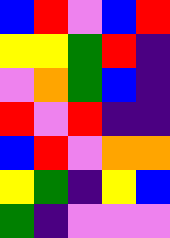[["blue", "red", "violet", "blue", "red"], ["yellow", "yellow", "green", "red", "indigo"], ["violet", "orange", "green", "blue", "indigo"], ["red", "violet", "red", "indigo", "indigo"], ["blue", "red", "violet", "orange", "orange"], ["yellow", "green", "indigo", "yellow", "blue"], ["green", "indigo", "violet", "violet", "violet"]]